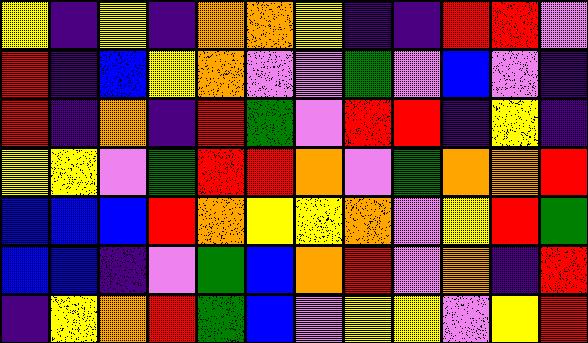[["yellow", "indigo", "yellow", "indigo", "orange", "orange", "yellow", "indigo", "indigo", "red", "red", "violet"], ["red", "indigo", "blue", "yellow", "orange", "violet", "violet", "green", "violet", "blue", "violet", "indigo"], ["red", "indigo", "orange", "indigo", "red", "green", "violet", "red", "red", "indigo", "yellow", "indigo"], ["yellow", "yellow", "violet", "green", "red", "red", "orange", "violet", "green", "orange", "orange", "red"], ["blue", "blue", "blue", "red", "orange", "yellow", "yellow", "orange", "violet", "yellow", "red", "green"], ["blue", "blue", "indigo", "violet", "green", "blue", "orange", "red", "violet", "orange", "indigo", "red"], ["indigo", "yellow", "orange", "red", "green", "blue", "violet", "yellow", "yellow", "violet", "yellow", "red"]]